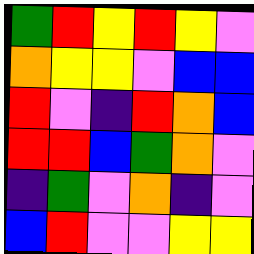[["green", "red", "yellow", "red", "yellow", "violet"], ["orange", "yellow", "yellow", "violet", "blue", "blue"], ["red", "violet", "indigo", "red", "orange", "blue"], ["red", "red", "blue", "green", "orange", "violet"], ["indigo", "green", "violet", "orange", "indigo", "violet"], ["blue", "red", "violet", "violet", "yellow", "yellow"]]